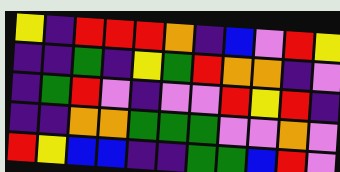[["yellow", "indigo", "red", "red", "red", "orange", "indigo", "blue", "violet", "red", "yellow"], ["indigo", "indigo", "green", "indigo", "yellow", "green", "red", "orange", "orange", "indigo", "violet"], ["indigo", "green", "red", "violet", "indigo", "violet", "violet", "red", "yellow", "red", "indigo"], ["indigo", "indigo", "orange", "orange", "green", "green", "green", "violet", "violet", "orange", "violet"], ["red", "yellow", "blue", "blue", "indigo", "indigo", "green", "green", "blue", "red", "violet"]]